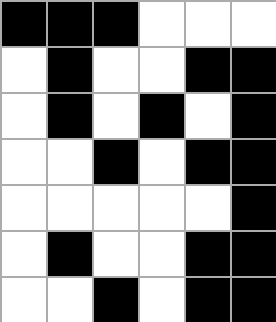[["black", "black", "black", "white", "white", "white"], ["white", "black", "white", "white", "black", "black"], ["white", "black", "white", "black", "white", "black"], ["white", "white", "black", "white", "black", "black"], ["white", "white", "white", "white", "white", "black"], ["white", "black", "white", "white", "black", "black"], ["white", "white", "black", "white", "black", "black"]]